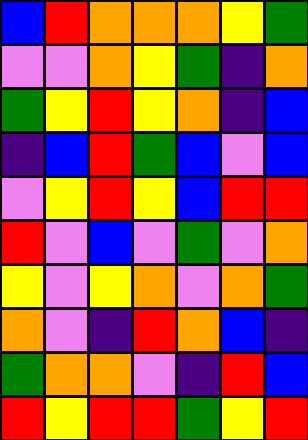[["blue", "red", "orange", "orange", "orange", "yellow", "green"], ["violet", "violet", "orange", "yellow", "green", "indigo", "orange"], ["green", "yellow", "red", "yellow", "orange", "indigo", "blue"], ["indigo", "blue", "red", "green", "blue", "violet", "blue"], ["violet", "yellow", "red", "yellow", "blue", "red", "red"], ["red", "violet", "blue", "violet", "green", "violet", "orange"], ["yellow", "violet", "yellow", "orange", "violet", "orange", "green"], ["orange", "violet", "indigo", "red", "orange", "blue", "indigo"], ["green", "orange", "orange", "violet", "indigo", "red", "blue"], ["red", "yellow", "red", "red", "green", "yellow", "red"]]